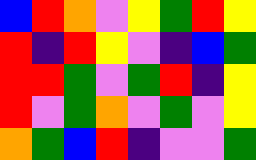[["blue", "red", "orange", "violet", "yellow", "green", "red", "yellow"], ["red", "indigo", "red", "yellow", "violet", "indigo", "blue", "green"], ["red", "red", "green", "violet", "green", "red", "indigo", "yellow"], ["red", "violet", "green", "orange", "violet", "green", "violet", "yellow"], ["orange", "green", "blue", "red", "indigo", "violet", "violet", "green"]]